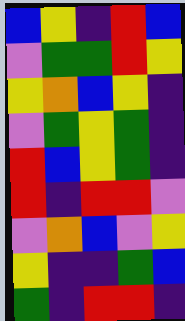[["blue", "yellow", "indigo", "red", "blue"], ["violet", "green", "green", "red", "yellow"], ["yellow", "orange", "blue", "yellow", "indigo"], ["violet", "green", "yellow", "green", "indigo"], ["red", "blue", "yellow", "green", "indigo"], ["red", "indigo", "red", "red", "violet"], ["violet", "orange", "blue", "violet", "yellow"], ["yellow", "indigo", "indigo", "green", "blue"], ["green", "indigo", "red", "red", "indigo"]]